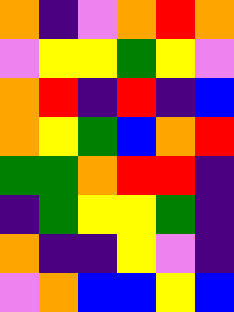[["orange", "indigo", "violet", "orange", "red", "orange"], ["violet", "yellow", "yellow", "green", "yellow", "violet"], ["orange", "red", "indigo", "red", "indigo", "blue"], ["orange", "yellow", "green", "blue", "orange", "red"], ["green", "green", "orange", "red", "red", "indigo"], ["indigo", "green", "yellow", "yellow", "green", "indigo"], ["orange", "indigo", "indigo", "yellow", "violet", "indigo"], ["violet", "orange", "blue", "blue", "yellow", "blue"]]